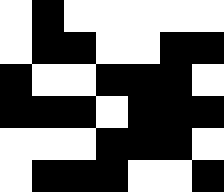[["white", "black", "white", "white", "white", "white", "white"], ["white", "black", "black", "white", "white", "black", "black"], ["black", "white", "white", "black", "black", "black", "white"], ["black", "black", "black", "white", "black", "black", "black"], ["white", "white", "white", "black", "black", "black", "white"], ["white", "black", "black", "black", "white", "white", "black"]]